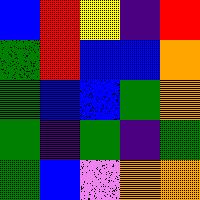[["blue", "red", "yellow", "indigo", "red"], ["green", "red", "blue", "blue", "orange"], ["green", "blue", "blue", "green", "orange"], ["green", "indigo", "green", "indigo", "green"], ["green", "blue", "violet", "orange", "orange"]]